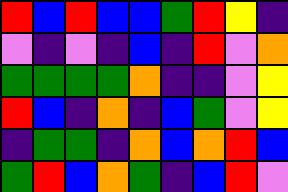[["red", "blue", "red", "blue", "blue", "green", "red", "yellow", "indigo"], ["violet", "indigo", "violet", "indigo", "blue", "indigo", "red", "violet", "orange"], ["green", "green", "green", "green", "orange", "indigo", "indigo", "violet", "yellow"], ["red", "blue", "indigo", "orange", "indigo", "blue", "green", "violet", "yellow"], ["indigo", "green", "green", "indigo", "orange", "blue", "orange", "red", "blue"], ["green", "red", "blue", "orange", "green", "indigo", "blue", "red", "violet"]]